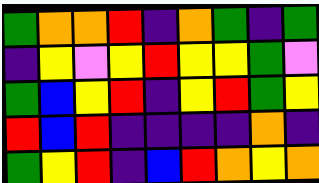[["green", "orange", "orange", "red", "indigo", "orange", "green", "indigo", "green"], ["indigo", "yellow", "violet", "yellow", "red", "yellow", "yellow", "green", "violet"], ["green", "blue", "yellow", "red", "indigo", "yellow", "red", "green", "yellow"], ["red", "blue", "red", "indigo", "indigo", "indigo", "indigo", "orange", "indigo"], ["green", "yellow", "red", "indigo", "blue", "red", "orange", "yellow", "orange"]]